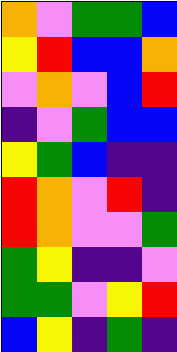[["orange", "violet", "green", "green", "blue"], ["yellow", "red", "blue", "blue", "orange"], ["violet", "orange", "violet", "blue", "red"], ["indigo", "violet", "green", "blue", "blue"], ["yellow", "green", "blue", "indigo", "indigo"], ["red", "orange", "violet", "red", "indigo"], ["red", "orange", "violet", "violet", "green"], ["green", "yellow", "indigo", "indigo", "violet"], ["green", "green", "violet", "yellow", "red"], ["blue", "yellow", "indigo", "green", "indigo"]]